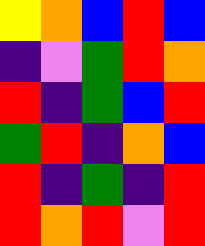[["yellow", "orange", "blue", "red", "blue"], ["indigo", "violet", "green", "red", "orange"], ["red", "indigo", "green", "blue", "red"], ["green", "red", "indigo", "orange", "blue"], ["red", "indigo", "green", "indigo", "red"], ["red", "orange", "red", "violet", "red"]]